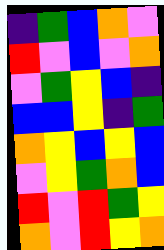[["indigo", "green", "blue", "orange", "violet"], ["red", "violet", "blue", "violet", "orange"], ["violet", "green", "yellow", "blue", "indigo"], ["blue", "blue", "yellow", "indigo", "green"], ["orange", "yellow", "blue", "yellow", "blue"], ["violet", "yellow", "green", "orange", "blue"], ["red", "violet", "red", "green", "yellow"], ["orange", "violet", "red", "yellow", "orange"]]